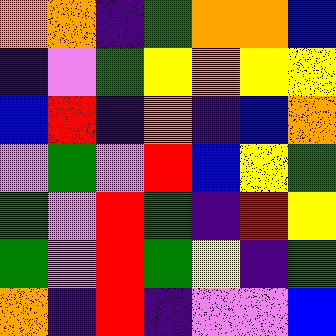[["orange", "orange", "indigo", "green", "orange", "orange", "blue"], ["indigo", "violet", "green", "yellow", "orange", "yellow", "yellow"], ["blue", "red", "indigo", "orange", "indigo", "blue", "orange"], ["violet", "green", "violet", "red", "blue", "yellow", "green"], ["green", "violet", "red", "green", "indigo", "red", "yellow"], ["green", "violet", "red", "green", "yellow", "indigo", "green"], ["orange", "indigo", "red", "indigo", "violet", "violet", "blue"]]